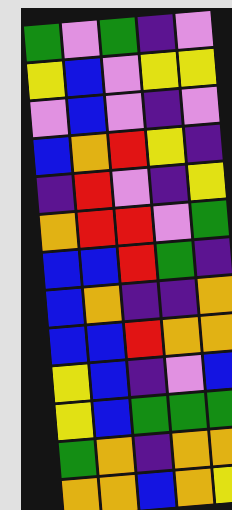[["green", "violet", "green", "indigo", "violet"], ["yellow", "blue", "violet", "yellow", "yellow"], ["violet", "blue", "violet", "indigo", "violet"], ["blue", "orange", "red", "yellow", "indigo"], ["indigo", "red", "violet", "indigo", "yellow"], ["orange", "red", "red", "violet", "green"], ["blue", "blue", "red", "green", "indigo"], ["blue", "orange", "indigo", "indigo", "orange"], ["blue", "blue", "red", "orange", "orange"], ["yellow", "blue", "indigo", "violet", "blue"], ["yellow", "blue", "green", "green", "green"], ["green", "orange", "indigo", "orange", "orange"], ["orange", "orange", "blue", "orange", "yellow"]]